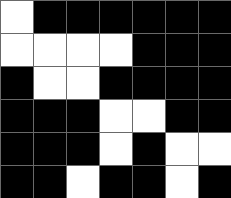[["white", "black", "black", "black", "black", "black", "black"], ["white", "white", "white", "white", "black", "black", "black"], ["black", "white", "white", "black", "black", "black", "black"], ["black", "black", "black", "white", "white", "black", "black"], ["black", "black", "black", "white", "black", "white", "white"], ["black", "black", "white", "black", "black", "white", "black"]]